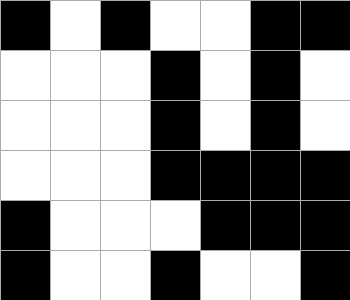[["black", "white", "black", "white", "white", "black", "black"], ["white", "white", "white", "black", "white", "black", "white"], ["white", "white", "white", "black", "white", "black", "white"], ["white", "white", "white", "black", "black", "black", "black"], ["black", "white", "white", "white", "black", "black", "black"], ["black", "white", "white", "black", "white", "white", "black"]]